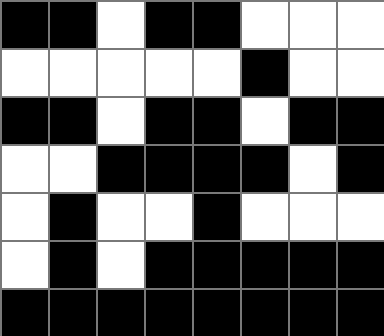[["black", "black", "white", "black", "black", "white", "white", "white"], ["white", "white", "white", "white", "white", "black", "white", "white"], ["black", "black", "white", "black", "black", "white", "black", "black"], ["white", "white", "black", "black", "black", "black", "white", "black"], ["white", "black", "white", "white", "black", "white", "white", "white"], ["white", "black", "white", "black", "black", "black", "black", "black"], ["black", "black", "black", "black", "black", "black", "black", "black"]]